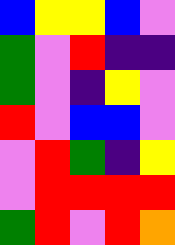[["blue", "yellow", "yellow", "blue", "violet"], ["green", "violet", "red", "indigo", "indigo"], ["green", "violet", "indigo", "yellow", "violet"], ["red", "violet", "blue", "blue", "violet"], ["violet", "red", "green", "indigo", "yellow"], ["violet", "red", "red", "red", "red"], ["green", "red", "violet", "red", "orange"]]